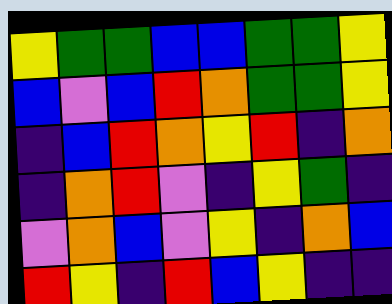[["yellow", "green", "green", "blue", "blue", "green", "green", "yellow"], ["blue", "violet", "blue", "red", "orange", "green", "green", "yellow"], ["indigo", "blue", "red", "orange", "yellow", "red", "indigo", "orange"], ["indigo", "orange", "red", "violet", "indigo", "yellow", "green", "indigo"], ["violet", "orange", "blue", "violet", "yellow", "indigo", "orange", "blue"], ["red", "yellow", "indigo", "red", "blue", "yellow", "indigo", "indigo"]]